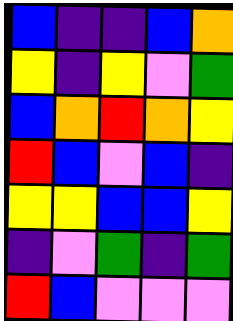[["blue", "indigo", "indigo", "blue", "orange"], ["yellow", "indigo", "yellow", "violet", "green"], ["blue", "orange", "red", "orange", "yellow"], ["red", "blue", "violet", "blue", "indigo"], ["yellow", "yellow", "blue", "blue", "yellow"], ["indigo", "violet", "green", "indigo", "green"], ["red", "blue", "violet", "violet", "violet"]]